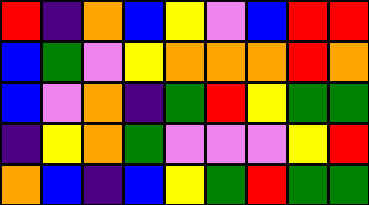[["red", "indigo", "orange", "blue", "yellow", "violet", "blue", "red", "red"], ["blue", "green", "violet", "yellow", "orange", "orange", "orange", "red", "orange"], ["blue", "violet", "orange", "indigo", "green", "red", "yellow", "green", "green"], ["indigo", "yellow", "orange", "green", "violet", "violet", "violet", "yellow", "red"], ["orange", "blue", "indigo", "blue", "yellow", "green", "red", "green", "green"]]